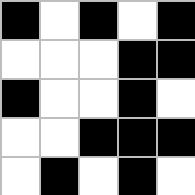[["black", "white", "black", "white", "black"], ["white", "white", "white", "black", "black"], ["black", "white", "white", "black", "white"], ["white", "white", "black", "black", "black"], ["white", "black", "white", "black", "white"]]